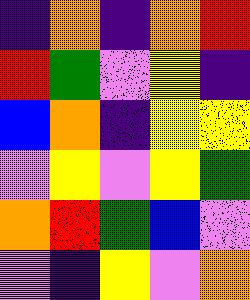[["indigo", "orange", "indigo", "orange", "red"], ["red", "green", "violet", "yellow", "indigo"], ["blue", "orange", "indigo", "yellow", "yellow"], ["violet", "yellow", "violet", "yellow", "green"], ["orange", "red", "green", "blue", "violet"], ["violet", "indigo", "yellow", "violet", "orange"]]